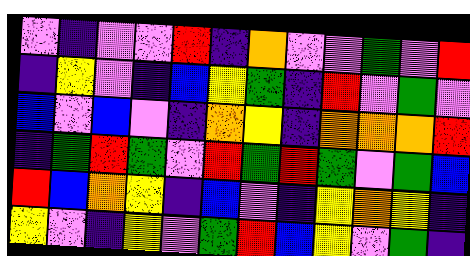[["violet", "indigo", "violet", "violet", "red", "indigo", "orange", "violet", "violet", "green", "violet", "red"], ["indigo", "yellow", "violet", "indigo", "blue", "yellow", "green", "indigo", "red", "violet", "green", "violet"], ["blue", "violet", "blue", "violet", "indigo", "orange", "yellow", "indigo", "orange", "orange", "orange", "red"], ["indigo", "green", "red", "green", "violet", "red", "green", "red", "green", "violet", "green", "blue"], ["red", "blue", "orange", "yellow", "indigo", "blue", "violet", "indigo", "yellow", "orange", "yellow", "indigo"], ["yellow", "violet", "indigo", "yellow", "violet", "green", "red", "blue", "yellow", "violet", "green", "indigo"]]